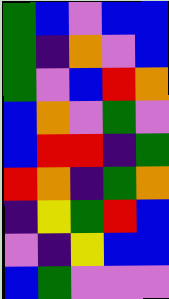[["green", "blue", "violet", "blue", "blue"], ["green", "indigo", "orange", "violet", "blue"], ["green", "violet", "blue", "red", "orange"], ["blue", "orange", "violet", "green", "violet"], ["blue", "red", "red", "indigo", "green"], ["red", "orange", "indigo", "green", "orange"], ["indigo", "yellow", "green", "red", "blue"], ["violet", "indigo", "yellow", "blue", "blue"], ["blue", "green", "violet", "violet", "violet"]]